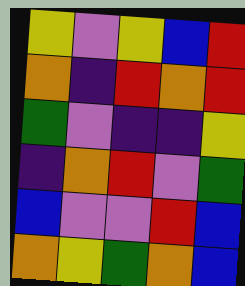[["yellow", "violet", "yellow", "blue", "red"], ["orange", "indigo", "red", "orange", "red"], ["green", "violet", "indigo", "indigo", "yellow"], ["indigo", "orange", "red", "violet", "green"], ["blue", "violet", "violet", "red", "blue"], ["orange", "yellow", "green", "orange", "blue"]]